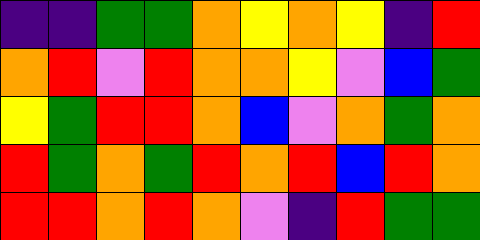[["indigo", "indigo", "green", "green", "orange", "yellow", "orange", "yellow", "indigo", "red"], ["orange", "red", "violet", "red", "orange", "orange", "yellow", "violet", "blue", "green"], ["yellow", "green", "red", "red", "orange", "blue", "violet", "orange", "green", "orange"], ["red", "green", "orange", "green", "red", "orange", "red", "blue", "red", "orange"], ["red", "red", "orange", "red", "orange", "violet", "indigo", "red", "green", "green"]]